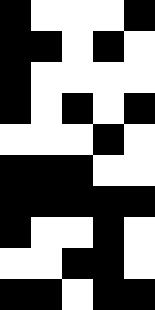[["black", "white", "white", "white", "black"], ["black", "black", "white", "black", "white"], ["black", "white", "white", "white", "white"], ["black", "white", "black", "white", "black"], ["white", "white", "white", "black", "white"], ["black", "black", "black", "white", "white"], ["black", "black", "black", "black", "black"], ["black", "white", "white", "black", "white"], ["white", "white", "black", "black", "white"], ["black", "black", "white", "black", "black"]]